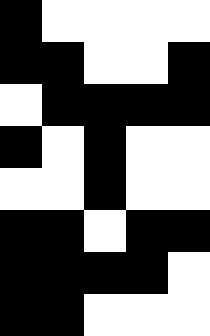[["black", "white", "white", "white", "white"], ["black", "black", "white", "white", "black"], ["white", "black", "black", "black", "black"], ["black", "white", "black", "white", "white"], ["white", "white", "black", "white", "white"], ["black", "black", "white", "black", "black"], ["black", "black", "black", "black", "white"], ["black", "black", "white", "white", "white"]]